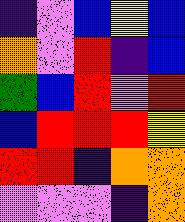[["indigo", "violet", "blue", "yellow", "blue"], ["orange", "violet", "red", "indigo", "blue"], ["green", "blue", "red", "violet", "red"], ["blue", "red", "red", "red", "yellow"], ["red", "red", "indigo", "orange", "orange"], ["violet", "violet", "violet", "indigo", "orange"]]